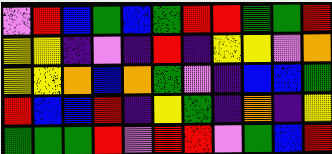[["violet", "red", "blue", "green", "blue", "green", "red", "red", "green", "green", "red"], ["yellow", "yellow", "indigo", "violet", "indigo", "red", "indigo", "yellow", "yellow", "violet", "orange"], ["yellow", "yellow", "orange", "blue", "orange", "green", "violet", "indigo", "blue", "blue", "green"], ["red", "blue", "blue", "red", "indigo", "yellow", "green", "indigo", "orange", "indigo", "yellow"], ["green", "green", "green", "red", "violet", "red", "red", "violet", "green", "blue", "red"]]